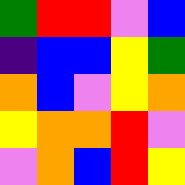[["green", "red", "red", "violet", "blue"], ["indigo", "blue", "blue", "yellow", "green"], ["orange", "blue", "violet", "yellow", "orange"], ["yellow", "orange", "orange", "red", "violet"], ["violet", "orange", "blue", "red", "yellow"]]